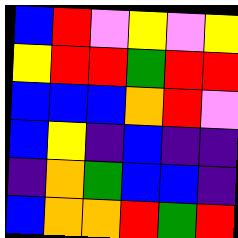[["blue", "red", "violet", "yellow", "violet", "yellow"], ["yellow", "red", "red", "green", "red", "red"], ["blue", "blue", "blue", "orange", "red", "violet"], ["blue", "yellow", "indigo", "blue", "indigo", "indigo"], ["indigo", "orange", "green", "blue", "blue", "indigo"], ["blue", "orange", "orange", "red", "green", "red"]]